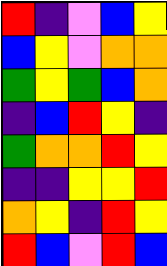[["red", "indigo", "violet", "blue", "yellow"], ["blue", "yellow", "violet", "orange", "orange"], ["green", "yellow", "green", "blue", "orange"], ["indigo", "blue", "red", "yellow", "indigo"], ["green", "orange", "orange", "red", "yellow"], ["indigo", "indigo", "yellow", "yellow", "red"], ["orange", "yellow", "indigo", "red", "yellow"], ["red", "blue", "violet", "red", "blue"]]